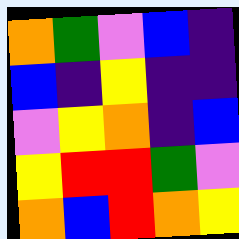[["orange", "green", "violet", "blue", "indigo"], ["blue", "indigo", "yellow", "indigo", "indigo"], ["violet", "yellow", "orange", "indigo", "blue"], ["yellow", "red", "red", "green", "violet"], ["orange", "blue", "red", "orange", "yellow"]]